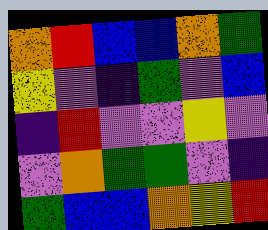[["orange", "red", "blue", "blue", "orange", "green"], ["yellow", "violet", "indigo", "green", "violet", "blue"], ["indigo", "red", "violet", "violet", "yellow", "violet"], ["violet", "orange", "green", "green", "violet", "indigo"], ["green", "blue", "blue", "orange", "yellow", "red"]]